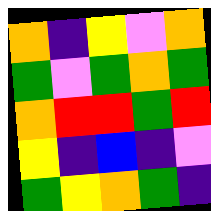[["orange", "indigo", "yellow", "violet", "orange"], ["green", "violet", "green", "orange", "green"], ["orange", "red", "red", "green", "red"], ["yellow", "indigo", "blue", "indigo", "violet"], ["green", "yellow", "orange", "green", "indigo"]]